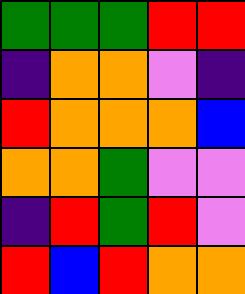[["green", "green", "green", "red", "red"], ["indigo", "orange", "orange", "violet", "indigo"], ["red", "orange", "orange", "orange", "blue"], ["orange", "orange", "green", "violet", "violet"], ["indigo", "red", "green", "red", "violet"], ["red", "blue", "red", "orange", "orange"]]